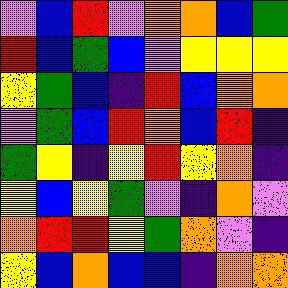[["violet", "blue", "red", "violet", "orange", "orange", "blue", "green"], ["red", "blue", "green", "blue", "violet", "yellow", "yellow", "yellow"], ["yellow", "green", "blue", "indigo", "red", "blue", "orange", "orange"], ["violet", "green", "blue", "red", "orange", "blue", "red", "indigo"], ["green", "yellow", "indigo", "yellow", "red", "yellow", "orange", "indigo"], ["yellow", "blue", "yellow", "green", "violet", "indigo", "orange", "violet"], ["orange", "red", "red", "yellow", "green", "orange", "violet", "indigo"], ["yellow", "blue", "orange", "blue", "blue", "indigo", "orange", "orange"]]